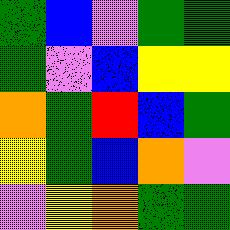[["green", "blue", "violet", "green", "green"], ["green", "violet", "blue", "yellow", "yellow"], ["orange", "green", "red", "blue", "green"], ["yellow", "green", "blue", "orange", "violet"], ["violet", "yellow", "orange", "green", "green"]]